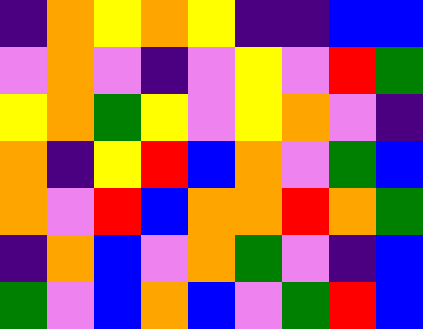[["indigo", "orange", "yellow", "orange", "yellow", "indigo", "indigo", "blue", "blue"], ["violet", "orange", "violet", "indigo", "violet", "yellow", "violet", "red", "green"], ["yellow", "orange", "green", "yellow", "violet", "yellow", "orange", "violet", "indigo"], ["orange", "indigo", "yellow", "red", "blue", "orange", "violet", "green", "blue"], ["orange", "violet", "red", "blue", "orange", "orange", "red", "orange", "green"], ["indigo", "orange", "blue", "violet", "orange", "green", "violet", "indigo", "blue"], ["green", "violet", "blue", "orange", "blue", "violet", "green", "red", "blue"]]